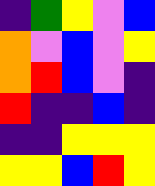[["indigo", "green", "yellow", "violet", "blue"], ["orange", "violet", "blue", "violet", "yellow"], ["orange", "red", "blue", "violet", "indigo"], ["red", "indigo", "indigo", "blue", "indigo"], ["indigo", "indigo", "yellow", "yellow", "yellow"], ["yellow", "yellow", "blue", "red", "yellow"]]